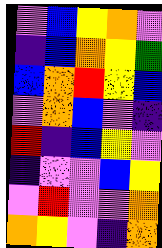[["violet", "blue", "yellow", "orange", "violet"], ["indigo", "blue", "orange", "yellow", "green"], ["blue", "orange", "red", "yellow", "blue"], ["violet", "orange", "blue", "violet", "indigo"], ["red", "indigo", "blue", "yellow", "violet"], ["indigo", "violet", "violet", "blue", "yellow"], ["violet", "red", "violet", "violet", "orange"], ["orange", "yellow", "violet", "indigo", "orange"]]